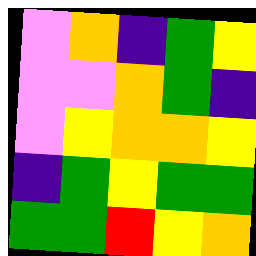[["violet", "orange", "indigo", "green", "yellow"], ["violet", "violet", "orange", "green", "indigo"], ["violet", "yellow", "orange", "orange", "yellow"], ["indigo", "green", "yellow", "green", "green"], ["green", "green", "red", "yellow", "orange"]]